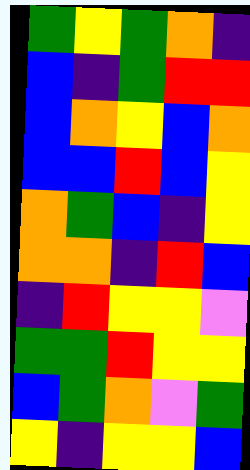[["green", "yellow", "green", "orange", "indigo"], ["blue", "indigo", "green", "red", "red"], ["blue", "orange", "yellow", "blue", "orange"], ["blue", "blue", "red", "blue", "yellow"], ["orange", "green", "blue", "indigo", "yellow"], ["orange", "orange", "indigo", "red", "blue"], ["indigo", "red", "yellow", "yellow", "violet"], ["green", "green", "red", "yellow", "yellow"], ["blue", "green", "orange", "violet", "green"], ["yellow", "indigo", "yellow", "yellow", "blue"]]